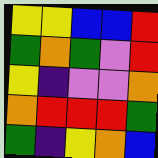[["yellow", "yellow", "blue", "blue", "red"], ["green", "orange", "green", "violet", "red"], ["yellow", "indigo", "violet", "violet", "orange"], ["orange", "red", "red", "red", "green"], ["green", "indigo", "yellow", "orange", "blue"]]